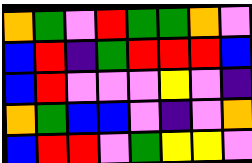[["orange", "green", "violet", "red", "green", "green", "orange", "violet"], ["blue", "red", "indigo", "green", "red", "red", "red", "blue"], ["blue", "red", "violet", "violet", "violet", "yellow", "violet", "indigo"], ["orange", "green", "blue", "blue", "violet", "indigo", "violet", "orange"], ["blue", "red", "red", "violet", "green", "yellow", "yellow", "violet"]]